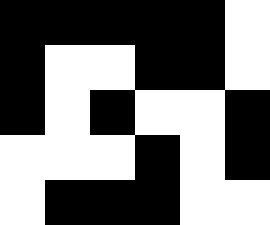[["black", "black", "black", "black", "black", "white"], ["black", "white", "white", "black", "black", "white"], ["black", "white", "black", "white", "white", "black"], ["white", "white", "white", "black", "white", "black"], ["white", "black", "black", "black", "white", "white"]]